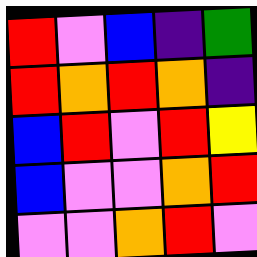[["red", "violet", "blue", "indigo", "green"], ["red", "orange", "red", "orange", "indigo"], ["blue", "red", "violet", "red", "yellow"], ["blue", "violet", "violet", "orange", "red"], ["violet", "violet", "orange", "red", "violet"]]